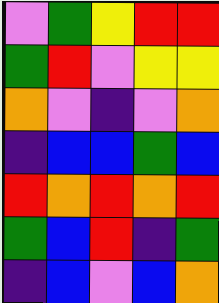[["violet", "green", "yellow", "red", "red"], ["green", "red", "violet", "yellow", "yellow"], ["orange", "violet", "indigo", "violet", "orange"], ["indigo", "blue", "blue", "green", "blue"], ["red", "orange", "red", "orange", "red"], ["green", "blue", "red", "indigo", "green"], ["indigo", "blue", "violet", "blue", "orange"]]